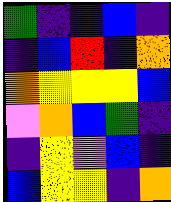[["green", "indigo", "indigo", "blue", "indigo"], ["indigo", "blue", "red", "indigo", "orange"], ["orange", "yellow", "yellow", "yellow", "blue"], ["violet", "orange", "blue", "green", "indigo"], ["indigo", "yellow", "violet", "blue", "indigo"], ["blue", "yellow", "yellow", "indigo", "orange"]]